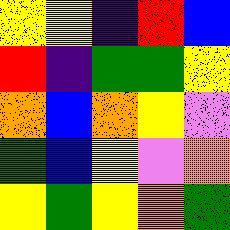[["yellow", "yellow", "indigo", "red", "blue"], ["red", "indigo", "green", "green", "yellow"], ["orange", "blue", "orange", "yellow", "violet"], ["green", "blue", "yellow", "violet", "orange"], ["yellow", "green", "yellow", "orange", "green"]]